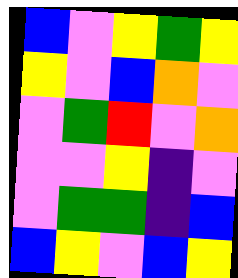[["blue", "violet", "yellow", "green", "yellow"], ["yellow", "violet", "blue", "orange", "violet"], ["violet", "green", "red", "violet", "orange"], ["violet", "violet", "yellow", "indigo", "violet"], ["violet", "green", "green", "indigo", "blue"], ["blue", "yellow", "violet", "blue", "yellow"]]